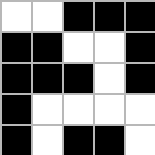[["white", "white", "black", "black", "black"], ["black", "black", "white", "white", "black"], ["black", "black", "black", "white", "black"], ["black", "white", "white", "white", "white"], ["black", "white", "black", "black", "white"]]